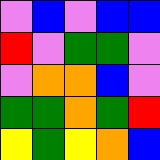[["violet", "blue", "violet", "blue", "blue"], ["red", "violet", "green", "green", "violet"], ["violet", "orange", "orange", "blue", "violet"], ["green", "green", "orange", "green", "red"], ["yellow", "green", "yellow", "orange", "blue"]]